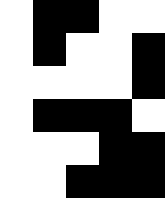[["white", "black", "black", "white", "white"], ["white", "black", "white", "white", "black"], ["white", "white", "white", "white", "black"], ["white", "black", "black", "black", "white"], ["white", "white", "white", "black", "black"], ["white", "white", "black", "black", "black"]]